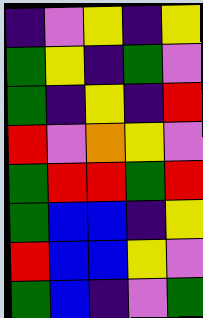[["indigo", "violet", "yellow", "indigo", "yellow"], ["green", "yellow", "indigo", "green", "violet"], ["green", "indigo", "yellow", "indigo", "red"], ["red", "violet", "orange", "yellow", "violet"], ["green", "red", "red", "green", "red"], ["green", "blue", "blue", "indigo", "yellow"], ["red", "blue", "blue", "yellow", "violet"], ["green", "blue", "indigo", "violet", "green"]]